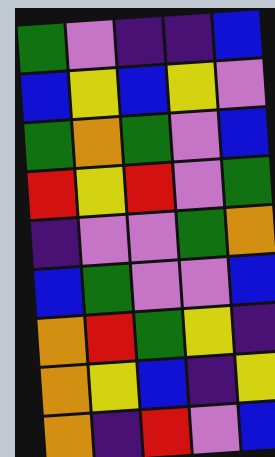[["green", "violet", "indigo", "indigo", "blue"], ["blue", "yellow", "blue", "yellow", "violet"], ["green", "orange", "green", "violet", "blue"], ["red", "yellow", "red", "violet", "green"], ["indigo", "violet", "violet", "green", "orange"], ["blue", "green", "violet", "violet", "blue"], ["orange", "red", "green", "yellow", "indigo"], ["orange", "yellow", "blue", "indigo", "yellow"], ["orange", "indigo", "red", "violet", "blue"]]